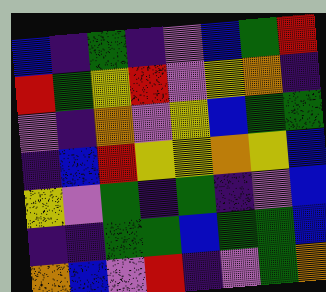[["blue", "indigo", "green", "indigo", "violet", "blue", "green", "red"], ["red", "green", "yellow", "red", "violet", "yellow", "orange", "indigo"], ["violet", "indigo", "orange", "violet", "yellow", "blue", "green", "green"], ["indigo", "blue", "red", "yellow", "yellow", "orange", "yellow", "blue"], ["yellow", "violet", "green", "indigo", "green", "indigo", "violet", "blue"], ["indigo", "indigo", "green", "green", "blue", "green", "green", "blue"], ["orange", "blue", "violet", "red", "indigo", "violet", "green", "orange"]]